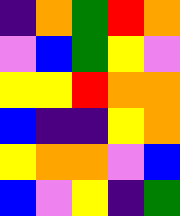[["indigo", "orange", "green", "red", "orange"], ["violet", "blue", "green", "yellow", "violet"], ["yellow", "yellow", "red", "orange", "orange"], ["blue", "indigo", "indigo", "yellow", "orange"], ["yellow", "orange", "orange", "violet", "blue"], ["blue", "violet", "yellow", "indigo", "green"]]